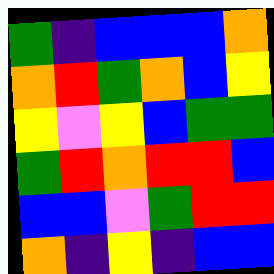[["green", "indigo", "blue", "blue", "blue", "orange"], ["orange", "red", "green", "orange", "blue", "yellow"], ["yellow", "violet", "yellow", "blue", "green", "green"], ["green", "red", "orange", "red", "red", "blue"], ["blue", "blue", "violet", "green", "red", "red"], ["orange", "indigo", "yellow", "indigo", "blue", "blue"]]